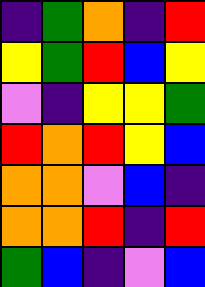[["indigo", "green", "orange", "indigo", "red"], ["yellow", "green", "red", "blue", "yellow"], ["violet", "indigo", "yellow", "yellow", "green"], ["red", "orange", "red", "yellow", "blue"], ["orange", "orange", "violet", "blue", "indigo"], ["orange", "orange", "red", "indigo", "red"], ["green", "blue", "indigo", "violet", "blue"]]